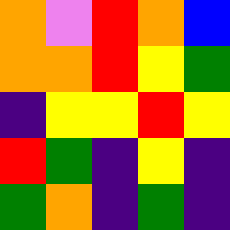[["orange", "violet", "red", "orange", "blue"], ["orange", "orange", "red", "yellow", "green"], ["indigo", "yellow", "yellow", "red", "yellow"], ["red", "green", "indigo", "yellow", "indigo"], ["green", "orange", "indigo", "green", "indigo"]]